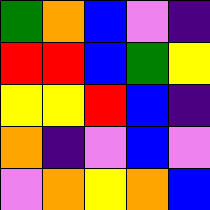[["green", "orange", "blue", "violet", "indigo"], ["red", "red", "blue", "green", "yellow"], ["yellow", "yellow", "red", "blue", "indigo"], ["orange", "indigo", "violet", "blue", "violet"], ["violet", "orange", "yellow", "orange", "blue"]]